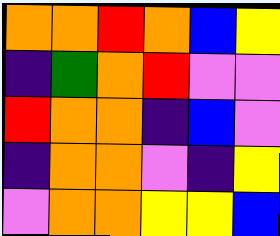[["orange", "orange", "red", "orange", "blue", "yellow"], ["indigo", "green", "orange", "red", "violet", "violet"], ["red", "orange", "orange", "indigo", "blue", "violet"], ["indigo", "orange", "orange", "violet", "indigo", "yellow"], ["violet", "orange", "orange", "yellow", "yellow", "blue"]]